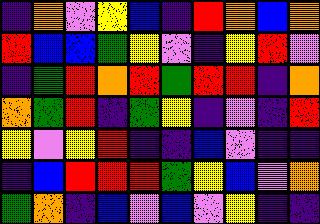[["indigo", "orange", "violet", "yellow", "blue", "indigo", "red", "orange", "blue", "orange"], ["red", "blue", "blue", "green", "yellow", "violet", "indigo", "yellow", "red", "violet"], ["indigo", "green", "red", "orange", "red", "green", "red", "red", "indigo", "orange"], ["orange", "green", "red", "indigo", "green", "yellow", "indigo", "violet", "indigo", "red"], ["yellow", "violet", "yellow", "red", "indigo", "indigo", "blue", "violet", "indigo", "indigo"], ["indigo", "blue", "red", "red", "red", "green", "yellow", "blue", "violet", "orange"], ["green", "orange", "indigo", "blue", "violet", "blue", "violet", "yellow", "indigo", "indigo"]]